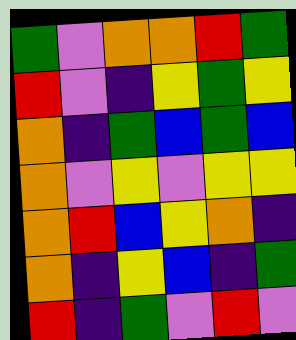[["green", "violet", "orange", "orange", "red", "green"], ["red", "violet", "indigo", "yellow", "green", "yellow"], ["orange", "indigo", "green", "blue", "green", "blue"], ["orange", "violet", "yellow", "violet", "yellow", "yellow"], ["orange", "red", "blue", "yellow", "orange", "indigo"], ["orange", "indigo", "yellow", "blue", "indigo", "green"], ["red", "indigo", "green", "violet", "red", "violet"]]